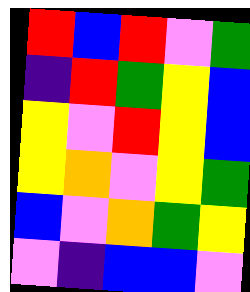[["red", "blue", "red", "violet", "green"], ["indigo", "red", "green", "yellow", "blue"], ["yellow", "violet", "red", "yellow", "blue"], ["yellow", "orange", "violet", "yellow", "green"], ["blue", "violet", "orange", "green", "yellow"], ["violet", "indigo", "blue", "blue", "violet"]]